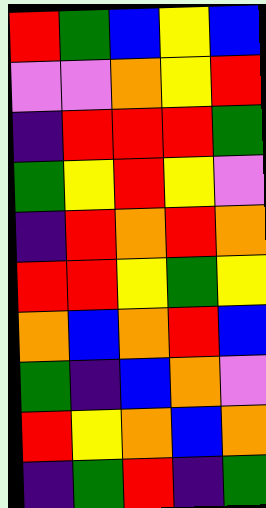[["red", "green", "blue", "yellow", "blue"], ["violet", "violet", "orange", "yellow", "red"], ["indigo", "red", "red", "red", "green"], ["green", "yellow", "red", "yellow", "violet"], ["indigo", "red", "orange", "red", "orange"], ["red", "red", "yellow", "green", "yellow"], ["orange", "blue", "orange", "red", "blue"], ["green", "indigo", "blue", "orange", "violet"], ["red", "yellow", "orange", "blue", "orange"], ["indigo", "green", "red", "indigo", "green"]]